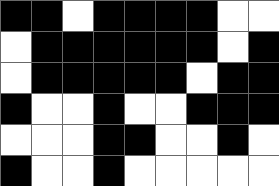[["black", "black", "white", "black", "black", "black", "black", "white", "white"], ["white", "black", "black", "black", "black", "black", "black", "white", "black"], ["white", "black", "black", "black", "black", "black", "white", "black", "black"], ["black", "white", "white", "black", "white", "white", "black", "black", "black"], ["white", "white", "white", "black", "black", "white", "white", "black", "white"], ["black", "white", "white", "black", "white", "white", "white", "white", "white"]]